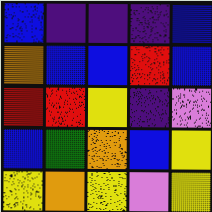[["blue", "indigo", "indigo", "indigo", "blue"], ["orange", "blue", "blue", "red", "blue"], ["red", "red", "yellow", "indigo", "violet"], ["blue", "green", "orange", "blue", "yellow"], ["yellow", "orange", "yellow", "violet", "yellow"]]